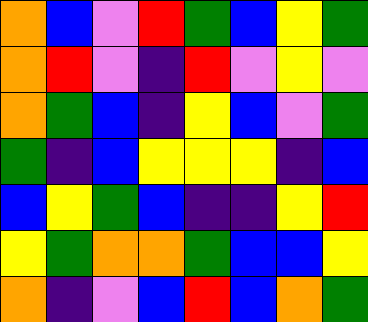[["orange", "blue", "violet", "red", "green", "blue", "yellow", "green"], ["orange", "red", "violet", "indigo", "red", "violet", "yellow", "violet"], ["orange", "green", "blue", "indigo", "yellow", "blue", "violet", "green"], ["green", "indigo", "blue", "yellow", "yellow", "yellow", "indigo", "blue"], ["blue", "yellow", "green", "blue", "indigo", "indigo", "yellow", "red"], ["yellow", "green", "orange", "orange", "green", "blue", "blue", "yellow"], ["orange", "indigo", "violet", "blue", "red", "blue", "orange", "green"]]